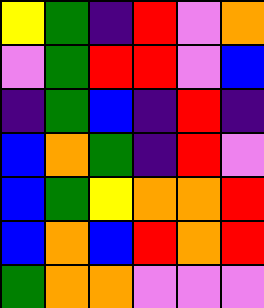[["yellow", "green", "indigo", "red", "violet", "orange"], ["violet", "green", "red", "red", "violet", "blue"], ["indigo", "green", "blue", "indigo", "red", "indigo"], ["blue", "orange", "green", "indigo", "red", "violet"], ["blue", "green", "yellow", "orange", "orange", "red"], ["blue", "orange", "blue", "red", "orange", "red"], ["green", "orange", "orange", "violet", "violet", "violet"]]